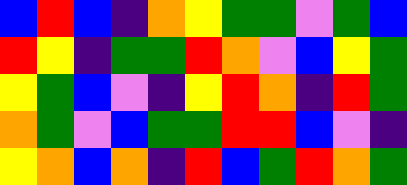[["blue", "red", "blue", "indigo", "orange", "yellow", "green", "green", "violet", "green", "blue"], ["red", "yellow", "indigo", "green", "green", "red", "orange", "violet", "blue", "yellow", "green"], ["yellow", "green", "blue", "violet", "indigo", "yellow", "red", "orange", "indigo", "red", "green"], ["orange", "green", "violet", "blue", "green", "green", "red", "red", "blue", "violet", "indigo"], ["yellow", "orange", "blue", "orange", "indigo", "red", "blue", "green", "red", "orange", "green"]]